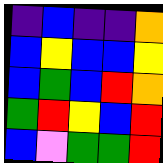[["indigo", "blue", "indigo", "indigo", "orange"], ["blue", "yellow", "blue", "blue", "yellow"], ["blue", "green", "blue", "red", "orange"], ["green", "red", "yellow", "blue", "red"], ["blue", "violet", "green", "green", "red"]]